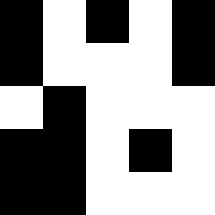[["black", "white", "black", "white", "black"], ["black", "white", "white", "white", "black"], ["white", "black", "white", "white", "white"], ["black", "black", "white", "black", "white"], ["black", "black", "white", "white", "white"]]